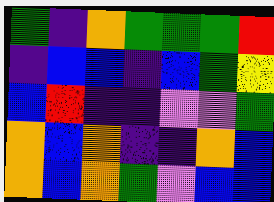[["green", "indigo", "orange", "green", "green", "green", "red"], ["indigo", "blue", "blue", "indigo", "blue", "green", "yellow"], ["blue", "red", "indigo", "indigo", "violet", "violet", "green"], ["orange", "blue", "orange", "indigo", "indigo", "orange", "blue"], ["orange", "blue", "orange", "green", "violet", "blue", "blue"]]